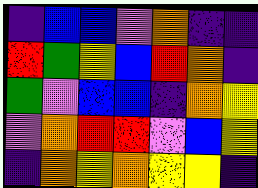[["indigo", "blue", "blue", "violet", "orange", "indigo", "indigo"], ["red", "green", "yellow", "blue", "red", "orange", "indigo"], ["green", "violet", "blue", "blue", "indigo", "orange", "yellow"], ["violet", "orange", "red", "red", "violet", "blue", "yellow"], ["indigo", "orange", "yellow", "orange", "yellow", "yellow", "indigo"]]